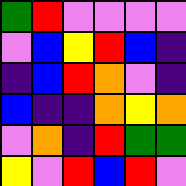[["green", "red", "violet", "violet", "violet", "violet"], ["violet", "blue", "yellow", "red", "blue", "indigo"], ["indigo", "blue", "red", "orange", "violet", "indigo"], ["blue", "indigo", "indigo", "orange", "yellow", "orange"], ["violet", "orange", "indigo", "red", "green", "green"], ["yellow", "violet", "red", "blue", "red", "violet"]]